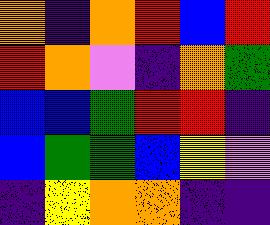[["orange", "indigo", "orange", "red", "blue", "red"], ["red", "orange", "violet", "indigo", "orange", "green"], ["blue", "blue", "green", "red", "red", "indigo"], ["blue", "green", "green", "blue", "yellow", "violet"], ["indigo", "yellow", "orange", "orange", "indigo", "indigo"]]